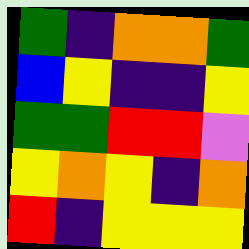[["green", "indigo", "orange", "orange", "green"], ["blue", "yellow", "indigo", "indigo", "yellow"], ["green", "green", "red", "red", "violet"], ["yellow", "orange", "yellow", "indigo", "orange"], ["red", "indigo", "yellow", "yellow", "yellow"]]